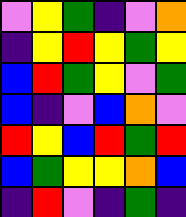[["violet", "yellow", "green", "indigo", "violet", "orange"], ["indigo", "yellow", "red", "yellow", "green", "yellow"], ["blue", "red", "green", "yellow", "violet", "green"], ["blue", "indigo", "violet", "blue", "orange", "violet"], ["red", "yellow", "blue", "red", "green", "red"], ["blue", "green", "yellow", "yellow", "orange", "blue"], ["indigo", "red", "violet", "indigo", "green", "indigo"]]